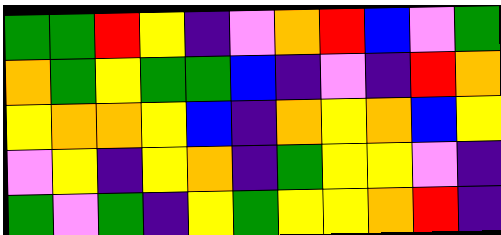[["green", "green", "red", "yellow", "indigo", "violet", "orange", "red", "blue", "violet", "green"], ["orange", "green", "yellow", "green", "green", "blue", "indigo", "violet", "indigo", "red", "orange"], ["yellow", "orange", "orange", "yellow", "blue", "indigo", "orange", "yellow", "orange", "blue", "yellow"], ["violet", "yellow", "indigo", "yellow", "orange", "indigo", "green", "yellow", "yellow", "violet", "indigo"], ["green", "violet", "green", "indigo", "yellow", "green", "yellow", "yellow", "orange", "red", "indigo"]]